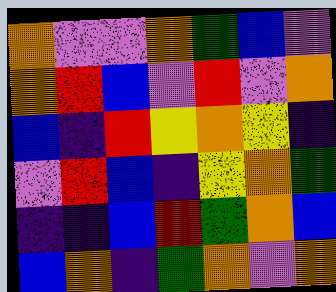[["orange", "violet", "violet", "orange", "green", "blue", "violet"], ["orange", "red", "blue", "violet", "red", "violet", "orange"], ["blue", "indigo", "red", "yellow", "orange", "yellow", "indigo"], ["violet", "red", "blue", "indigo", "yellow", "orange", "green"], ["indigo", "indigo", "blue", "red", "green", "orange", "blue"], ["blue", "orange", "indigo", "green", "orange", "violet", "orange"]]